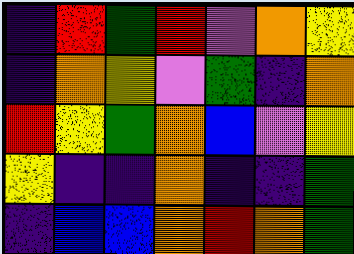[["indigo", "red", "green", "red", "violet", "orange", "yellow"], ["indigo", "orange", "yellow", "violet", "green", "indigo", "orange"], ["red", "yellow", "green", "orange", "blue", "violet", "yellow"], ["yellow", "indigo", "indigo", "orange", "indigo", "indigo", "green"], ["indigo", "blue", "blue", "orange", "red", "orange", "green"]]